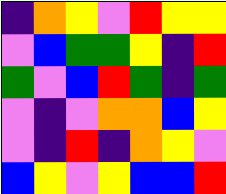[["indigo", "orange", "yellow", "violet", "red", "yellow", "yellow"], ["violet", "blue", "green", "green", "yellow", "indigo", "red"], ["green", "violet", "blue", "red", "green", "indigo", "green"], ["violet", "indigo", "violet", "orange", "orange", "blue", "yellow"], ["violet", "indigo", "red", "indigo", "orange", "yellow", "violet"], ["blue", "yellow", "violet", "yellow", "blue", "blue", "red"]]